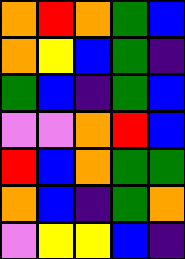[["orange", "red", "orange", "green", "blue"], ["orange", "yellow", "blue", "green", "indigo"], ["green", "blue", "indigo", "green", "blue"], ["violet", "violet", "orange", "red", "blue"], ["red", "blue", "orange", "green", "green"], ["orange", "blue", "indigo", "green", "orange"], ["violet", "yellow", "yellow", "blue", "indigo"]]